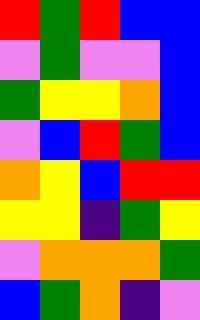[["red", "green", "red", "blue", "blue"], ["violet", "green", "violet", "violet", "blue"], ["green", "yellow", "yellow", "orange", "blue"], ["violet", "blue", "red", "green", "blue"], ["orange", "yellow", "blue", "red", "red"], ["yellow", "yellow", "indigo", "green", "yellow"], ["violet", "orange", "orange", "orange", "green"], ["blue", "green", "orange", "indigo", "violet"]]